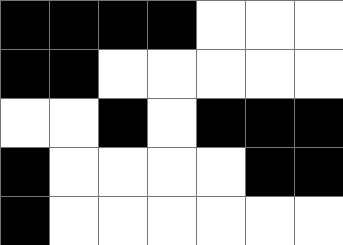[["black", "black", "black", "black", "white", "white", "white"], ["black", "black", "white", "white", "white", "white", "white"], ["white", "white", "black", "white", "black", "black", "black"], ["black", "white", "white", "white", "white", "black", "black"], ["black", "white", "white", "white", "white", "white", "white"]]